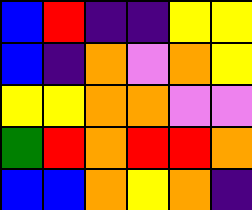[["blue", "red", "indigo", "indigo", "yellow", "yellow"], ["blue", "indigo", "orange", "violet", "orange", "yellow"], ["yellow", "yellow", "orange", "orange", "violet", "violet"], ["green", "red", "orange", "red", "red", "orange"], ["blue", "blue", "orange", "yellow", "orange", "indigo"]]